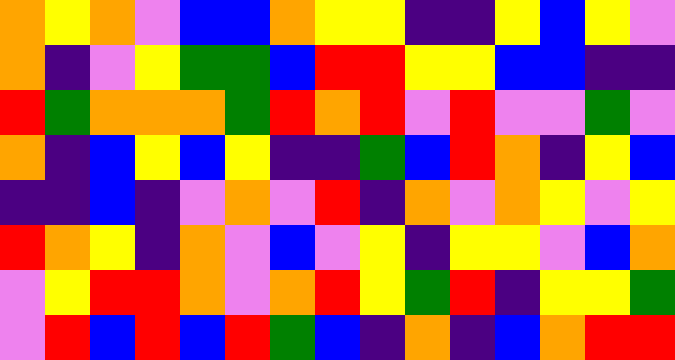[["orange", "yellow", "orange", "violet", "blue", "blue", "orange", "yellow", "yellow", "indigo", "indigo", "yellow", "blue", "yellow", "violet"], ["orange", "indigo", "violet", "yellow", "green", "green", "blue", "red", "red", "yellow", "yellow", "blue", "blue", "indigo", "indigo"], ["red", "green", "orange", "orange", "orange", "green", "red", "orange", "red", "violet", "red", "violet", "violet", "green", "violet"], ["orange", "indigo", "blue", "yellow", "blue", "yellow", "indigo", "indigo", "green", "blue", "red", "orange", "indigo", "yellow", "blue"], ["indigo", "indigo", "blue", "indigo", "violet", "orange", "violet", "red", "indigo", "orange", "violet", "orange", "yellow", "violet", "yellow"], ["red", "orange", "yellow", "indigo", "orange", "violet", "blue", "violet", "yellow", "indigo", "yellow", "yellow", "violet", "blue", "orange"], ["violet", "yellow", "red", "red", "orange", "violet", "orange", "red", "yellow", "green", "red", "indigo", "yellow", "yellow", "green"], ["violet", "red", "blue", "red", "blue", "red", "green", "blue", "indigo", "orange", "indigo", "blue", "orange", "red", "red"]]